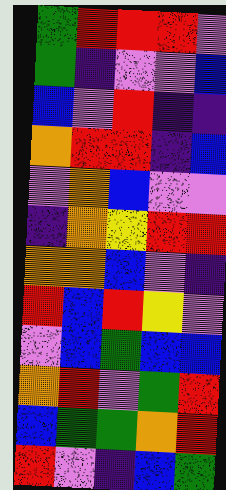[["green", "red", "red", "red", "violet"], ["green", "indigo", "violet", "violet", "blue"], ["blue", "violet", "red", "indigo", "indigo"], ["orange", "red", "red", "indigo", "blue"], ["violet", "orange", "blue", "violet", "violet"], ["indigo", "orange", "yellow", "red", "red"], ["orange", "orange", "blue", "violet", "indigo"], ["red", "blue", "red", "yellow", "violet"], ["violet", "blue", "green", "blue", "blue"], ["orange", "red", "violet", "green", "red"], ["blue", "green", "green", "orange", "red"], ["red", "violet", "indigo", "blue", "green"]]